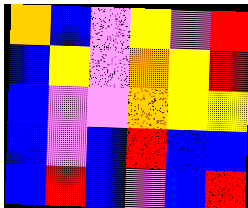[["orange", "blue", "violet", "yellow", "violet", "red"], ["blue", "yellow", "violet", "orange", "yellow", "red"], ["blue", "violet", "violet", "orange", "yellow", "yellow"], ["blue", "violet", "blue", "red", "blue", "blue"], ["blue", "red", "blue", "violet", "blue", "red"]]